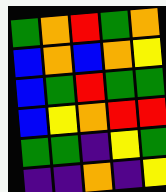[["green", "orange", "red", "green", "orange"], ["blue", "orange", "blue", "orange", "yellow"], ["blue", "green", "red", "green", "green"], ["blue", "yellow", "orange", "red", "red"], ["green", "green", "indigo", "yellow", "green"], ["indigo", "indigo", "orange", "indigo", "yellow"]]